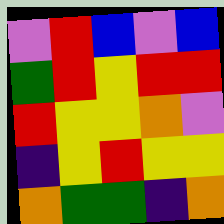[["violet", "red", "blue", "violet", "blue"], ["green", "red", "yellow", "red", "red"], ["red", "yellow", "yellow", "orange", "violet"], ["indigo", "yellow", "red", "yellow", "yellow"], ["orange", "green", "green", "indigo", "orange"]]